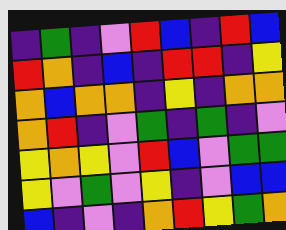[["indigo", "green", "indigo", "violet", "red", "blue", "indigo", "red", "blue"], ["red", "orange", "indigo", "blue", "indigo", "red", "red", "indigo", "yellow"], ["orange", "blue", "orange", "orange", "indigo", "yellow", "indigo", "orange", "orange"], ["orange", "red", "indigo", "violet", "green", "indigo", "green", "indigo", "violet"], ["yellow", "orange", "yellow", "violet", "red", "blue", "violet", "green", "green"], ["yellow", "violet", "green", "violet", "yellow", "indigo", "violet", "blue", "blue"], ["blue", "indigo", "violet", "indigo", "orange", "red", "yellow", "green", "orange"]]